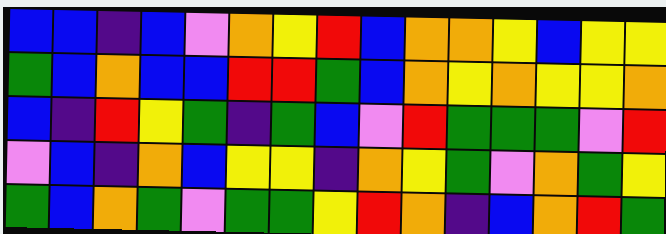[["blue", "blue", "indigo", "blue", "violet", "orange", "yellow", "red", "blue", "orange", "orange", "yellow", "blue", "yellow", "yellow"], ["green", "blue", "orange", "blue", "blue", "red", "red", "green", "blue", "orange", "yellow", "orange", "yellow", "yellow", "orange"], ["blue", "indigo", "red", "yellow", "green", "indigo", "green", "blue", "violet", "red", "green", "green", "green", "violet", "red"], ["violet", "blue", "indigo", "orange", "blue", "yellow", "yellow", "indigo", "orange", "yellow", "green", "violet", "orange", "green", "yellow"], ["green", "blue", "orange", "green", "violet", "green", "green", "yellow", "red", "orange", "indigo", "blue", "orange", "red", "green"]]